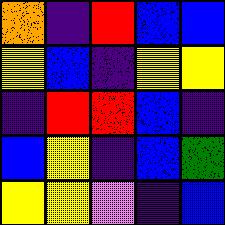[["orange", "indigo", "red", "blue", "blue"], ["yellow", "blue", "indigo", "yellow", "yellow"], ["indigo", "red", "red", "blue", "indigo"], ["blue", "yellow", "indigo", "blue", "green"], ["yellow", "yellow", "violet", "indigo", "blue"]]